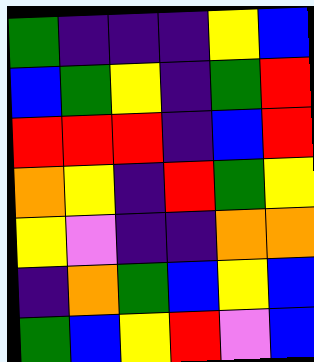[["green", "indigo", "indigo", "indigo", "yellow", "blue"], ["blue", "green", "yellow", "indigo", "green", "red"], ["red", "red", "red", "indigo", "blue", "red"], ["orange", "yellow", "indigo", "red", "green", "yellow"], ["yellow", "violet", "indigo", "indigo", "orange", "orange"], ["indigo", "orange", "green", "blue", "yellow", "blue"], ["green", "blue", "yellow", "red", "violet", "blue"]]